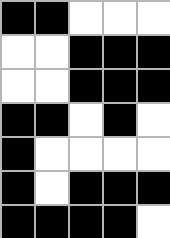[["black", "black", "white", "white", "white"], ["white", "white", "black", "black", "black"], ["white", "white", "black", "black", "black"], ["black", "black", "white", "black", "white"], ["black", "white", "white", "white", "white"], ["black", "white", "black", "black", "black"], ["black", "black", "black", "black", "white"]]